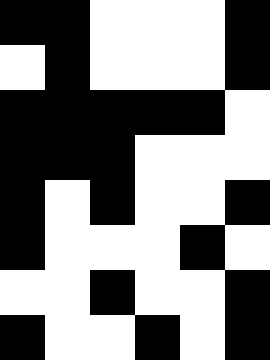[["black", "black", "white", "white", "white", "black"], ["white", "black", "white", "white", "white", "black"], ["black", "black", "black", "black", "black", "white"], ["black", "black", "black", "white", "white", "white"], ["black", "white", "black", "white", "white", "black"], ["black", "white", "white", "white", "black", "white"], ["white", "white", "black", "white", "white", "black"], ["black", "white", "white", "black", "white", "black"]]